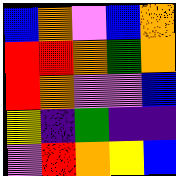[["blue", "orange", "violet", "blue", "orange"], ["red", "red", "orange", "green", "orange"], ["red", "orange", "violet", "violet", "blue"], ["yellow", "indigo", "green", "indigo", "indigo"], ["violet", "red", "orange", "yellow", "blue"]]